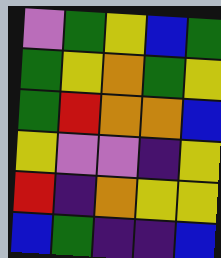[["violet", "green", "yellow", "blue", "green"], ["green", "yellow", "orange", "green", "yellow"], ["green", "red", "orange", "orange", "blue"], ["yellow", "violet", "violet", "indigo", "yellow"], ["red", "indigo", "orange", "yellow", "yellow"], ["blue", "green", "indigo", "indigo", "blue"]]